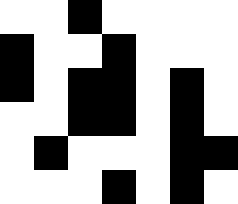[["white", "white", "black", "white", "white", "white", "white"], ["black", "white", "white", "black", "white", "white", "white"], ["black", "white", "black", "black", "white", "black", "white"], ["white", "white", "black", "black", "white", "black", "white"], ["white", "black", "white", "white", "white", "black", "black"], ["white", "white", "white", "black", "white", "black", "white"]]